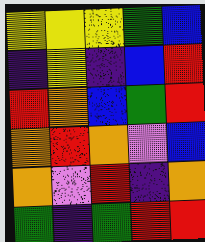[["yellow", "yellow", "yellow", "green", "blue"], ["indigo", "yellow", "indigo", "blue", "red"], ["red", "orange", "blue", "green", "red"], ["orange", "red", "orange", "violet", "blue"], ["orange", "violet", "red", "indigo", "orange"], ["green", "indigo", "green", "red", "red"]]